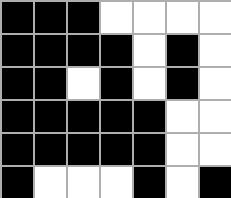[["black", "black", "black", "white", "white", "white", "white"], ["black", "black", "black", "black", "white", "black", "white"], ["black", "black", "white", "black", "white", "black", "white"], ["black", "black", "black", "black", "black", "white", "white"], ["black", "black", "black", "black", "black", "white", "white"], ["black", "white", "white", "white", "black", "white", "black"]]